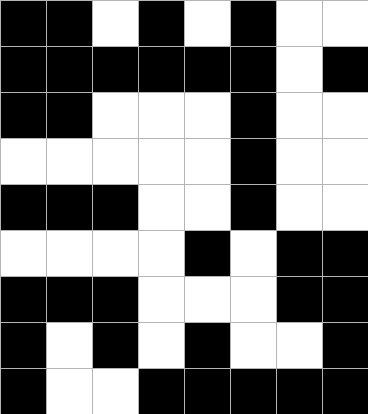[["black", "black", "white", "black", "white", "black", "white", "white"], ["black", "black", "black", "black", "black", "black", "white", "black"], ["black", "black", "white", "white", "white", "black", "white", "white"], ["white", "white", "white", "white", "white", "black", "white", "white"], ["black", "black", "black", "white", "white", "black", "white", "white"], ["white", "white", "white", "white", "black", "white", "black", "black"], ["black", "black", "black", "white", "white", "white", "black", "black"], ["black", "white", "black", "white", "black", "white", "white", "black"], ["black", "white", "white", "black", "black", "black", "black", "black"]]